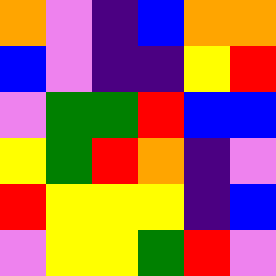[["orange", "violet", "indigo", "blue", "orange", "orange"], ["blue", "violet", "indigo", "indigo", "yellow", "red"], ["violet", "green", "green", "red", "blue", "blue"], ["yellow", "green", "red", "orange", "indigo", "violet"], ["red", "yellow", "yellow", "yellow", "indigo", "blue"], ["violet", "yellow", "yellow", "green", "red", "violet"]]